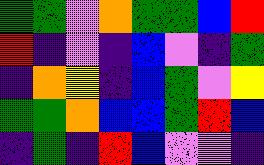[["green", "green", "violet", "orange", "green", "green", "blue", "red"], ["red", "indigo", "violet", "indigo", "blue", "violet", "indigo", "green"], ["indigo", "orange", "yellow", "indigo", "blue", "green", "violet", "yellow"], ["green", "green", "orange", "blue", "blue", "green", "red", "blue"], ["indigo", "green", "indigo", "red", "blue", "violet", "violet", "indigo"]]